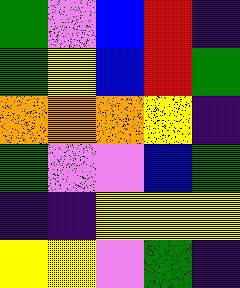[["green", "violet", "blue", "red", "indigo"], ["green", "yellow", "blue", "red", "green"], ["orange", "orange", "orange", "yellow", "indigo"], ["green", "violet", "violet", "blue", "green"], ["indigo", "indigo", "yellow", "yellow", "yellow"], ["yellow", "yellow", "violet", "green", "indigo"]]